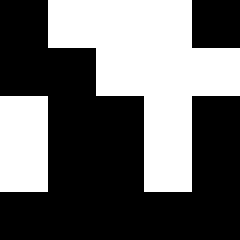[["black", "white", "white", "white", "black"], ["black", "black", "white", "white", "white"], ["white", "black", "black", "white", "black"], ["white", "black", "black", "white", "black"], ["black", "black", "black", "black", "black"]]